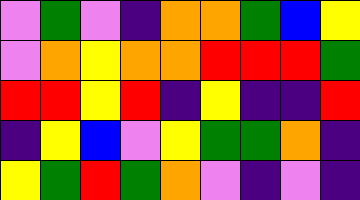[["violet", "green", "violet", "indigo", "orange", "orange", "green", "blue", "yellow"], ["violet", "orange", "yellow", "orange", "orange", "red", "red", "red", "green"], ["red", "red", "yellow", "red", "indigo", "yellow", "indigo", "indigo", "red"], ["indigo", "yellow", "blue", "violet", "yellow", "green", "green", "orange", "indigo"], ["yellow", "green", "red", "green", "orange", "violet", "indigo", "violet", "indigo"]]